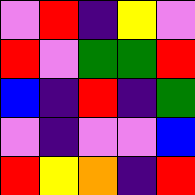[["violet", "red", "indigo", "yellow", "violet"], ["red", "violet", "green", "green", "red"], ["blue", "indigo", "red", "indigo", "green"], ["violet", "indigo", "violet", "violet", "blue"], ["red", "yellow", "orange", "indigo", "red"]]